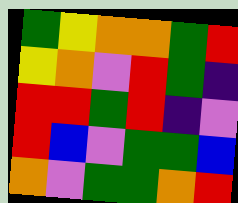[["green", "yellow", "orange", "orange", "green", "red"], ["yellow", "orange", "violet", "red", "green", "indigo"], ["red", "red", "green", "red", "indigo", "violet"], ["red", "blue", "violet", "green", "green", "blue"], ["orange", "violet", "green", "green", "orange", "red"]]